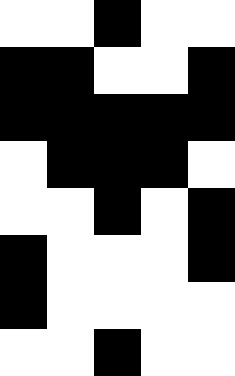[["white", "white", "black", "white", "white"], ["black", "black", "white", "white", "black"], ["black", "black", "black", "black", "black"], ["white", "black", "black", "black", "white"], ["white", "white", "black", "white", "black"], ["black", "white", "white", "white", "black"], ["black", "white", "white", "white", "white"], ["white", "white", "black", "white", "white"]]